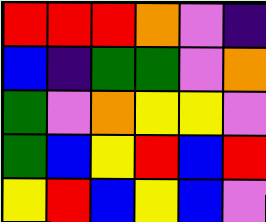[["red", "red", "red", "orange", "violet", "indigo"], ["blue", "indigo", "green", "green", "violet", "orange"], ["green", "violet", "orange", "yellow", "yellow", "violet"], ["green", "blue", "yellow", "red", "blue", "red"], ["yellow", "red", "blue", "yellow", "blue", "violet"]]